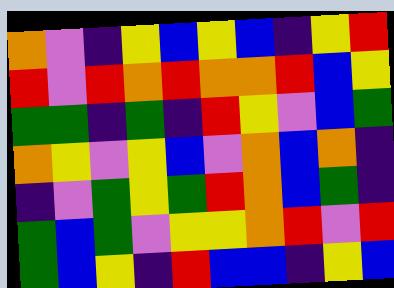[["orange", "violet", "indigo", "yellow", "blue", "yellow", "blue", "indigo", "yellow", "red"], ["red", "violet", "red", "orange", "red", "orange", "orange", "red", "blue", "yellow"], ["green", "green", "indigo", "green", "indigo", "red", "yellow", "violet", "blue", "green"], ["orange", "yellow", "violet", "yellow", "blue", "violet", "orange", "blue", "orange", "indigo"], ["indigo", "violet", "green", "yellow", "green", "red", "orange", "blue", "green", "indigo"], ["green", "blue", "green", "violet", "yellow", "yellow", "orange", "red", "violet", "red"], ["green", "blue", "yellow", "indigo", "red", "blue", "blue", "indigo", "yellow", "blue"]]